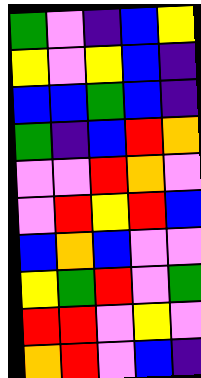[["green", "violet", "indigo", "blue", "yellow"], ["yellow", "violet", "yellow", "blue", "indigo"], ["blue", "blue", "green", "blue", "indigo"], ["green", "indigo", "blue", "red", "orange"], ["violet", "violet", "red", "orange", "violet"], ["violet", "red", "yellow", "red", "blue"], ["blue", "orange", "blue", "violet", "violet"], ["yellow", "green", "red", "violet", "green"], ["red", "red", "violet", "yellow", "violet"], ["orange", "red", "violet", "blue", "indigo"]]